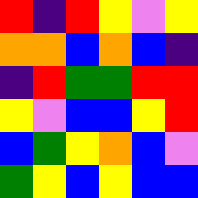[["red", "indigo", "red", "yellow", "violet", "yellow"], ["orange", "orange", "blue", "orange", "blue", "indigo"], ["indigo", "red", "green", "green", "red", "red"], ["yellow", "violet", "blue", "blue", "yellow", "red"], ["blue", "green", "yellow", "orange", "blue", "violet"], ["green", "yellow", "blue", "yellow", "blue", "blue"]]